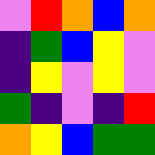[["violet", "red", "orange", "blue", "orange"], ["indigo", "green", "blue", "yellow", "violet"], ["indigo", "yellow", "violet", "yellow", "violet"], ["green", "indigo", "violet", "indigo", "red"], ["orange", "yellow", "blue", "green", "green"]]